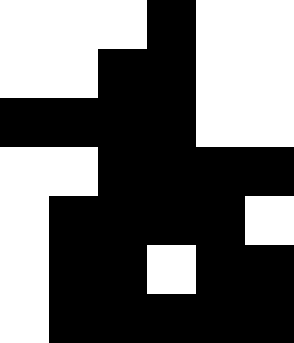[["white", "white", "white", "black", "white", "white"], ["white", "white", "black", "black", "white", "white"], ["black", "black", "black", "black", "white", "white"], ["white", "white", "black", "black", "black", "black"], ["white", "black", "black", "black", "black", "white"], ["white", "black", "black", "white", "black", "black"], ["white", "black", "black", "black", "black", "black"]]